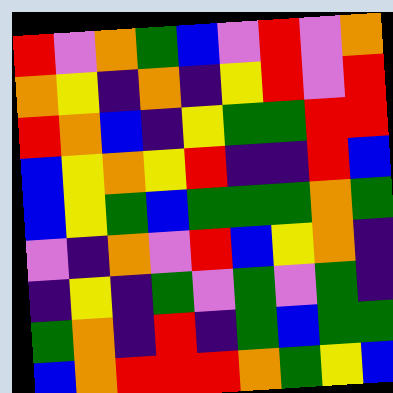[["red", "violet", "orange", "green", "blue", "violet", "red", "violet", "orange"], ["orange", "yellow", "indigo", "orange", "indigo", "yellow", "red", "violet", "red"], ["red", "orange", "blue", "indigo", "yellow", "green", "green", "red", "red"], ["blue", "yellow", "orange", "yellow", "red", "indigo", "indigo", "red", "blue"], ["blue", "yellow", "green", "blue", "green", "green", "green", "orange", "green"], ["violet", "indigo", "orange", "violet", "red", "blue", "yellow", "orange", "indigo"], ["indigo", "yellow", "indigo", "green", "violet", "green", "violet", "green", "indigo"], ["green", "orange", "indigo", "red", "indigo", "green", "blue", "green", "green"], ["blue", "orange", "red", "red", "red", "orange", "green", "yellow", "blue"]]